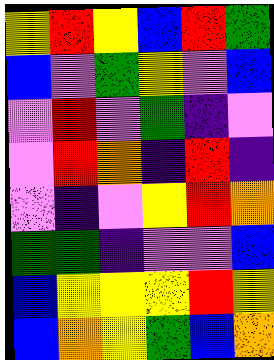[["yellow", "red", "yellow", "blue", "red", "green"], ["blue", "violet", "green", "yellow", "violet", "blue"], ["violet", "red", "violet", "green", "indigo", "violet"], ["violet", "red", "orange", "indigo", "red", "indigo"], ["violet", "indigo", "violet", "yellow", "red", "orange"], ["green", "green", "indigo", "violet", "violet", "blue"], ["blue", "yellow", "yellow", "yellow", "red", "yellow"], ["blue", "orange", "yellow", "green", "blue", "orange"]]